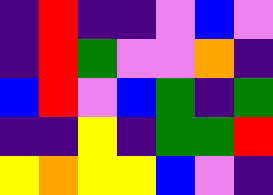[["indigo", "red", "indigo", "indigo", "violet", "blue", "violet"], ["indigo", "red", "green", "violet", "violet", "orange", "indigo"], ["blue", "red", "violet", "blue", "green", "indigo", "green"], ["indigo", "indigo", "yellow", "indigo", "green", "green", "red"], ["yellow", "orange", "yellow", "yellow", "blue", "violet", "indigo"]]